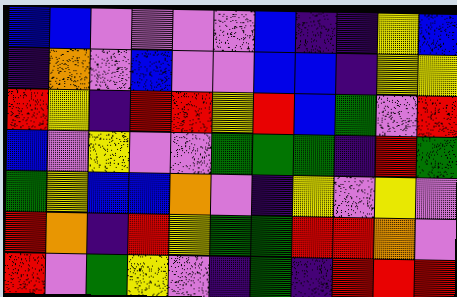[["blue", "blue", "violet", "violet", "violet", "violet", "blue", "indigo", "indigo", "yellow", "blue"], ["indigo", "orange", "violet", "blue", "violet", "violet", "blue", "blue", "indigo", "yellow", "yellow"], ["red", "yellow", "indigo", "red", "red", "yellow", "red", "blue", "green", "violet", "red"], ["blue", "violet", "yellow", "violet", "violet", "green", "green", "green", "indigo", "red", "green"], ["green", "yellow", "blue", "blue", "orange", "violet", "indigo", "yellow", "violet", "yellow", "violet"], ["red", "orange", "indigo", "red", "yellow", "green", "green", "red", "red", "orange", "violet"], ["red", "violet", "green", "yellow", "violet", "indigo", "green", "indigo", "red", "red", "red"]]